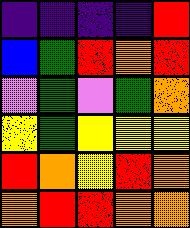[["indigo", "indigo", "indigo", "indigo", "red"], ["blue", "green", "red", "orange", "red"], ["violet", "green", "violet", "green", "orange"], ["yellow", "green", "yellow", "yellow", "yellow"], ["red", "orange", "yellow", "red", "orange"], ["orange", "red", "red", "orange", "orange"]]